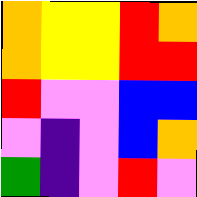[["orange", "yellow", "yellow", "red", "orange"], ["orange", "yellow", "yellow", "red", "red"], ["red", "violet", "violet", "blue", "blue"], ["violet", "indigo", "violet", "blue", "orange"], ["green", "indigo", "violet", "red", "violet"]]